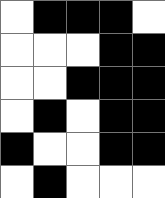[["white", "black", "black", "black", "white"], ["white", "white", "white", "black", "black"], ["white", "white", "black", "black", "black"], ["white", "black", "white", "black", "black"], ["black", "white", "white", "black", "black"], ["white", "black", "white", "white", "white"]]